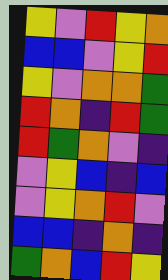[["yellow", "violet", "red", "yellow", "orange"], ["blue", "blue", "violet", "yellow", "red"], ["yellow", "violet", "orange", "orange", "green"], ["red", "orange", "indigo", "red", "green"], ["red", "green", "orange", "violet", "indigo"], ["violet", "yellow", "blue", "indigo", "blue"], ["violet", "yellow", "orange", "red", "violet"], ["blue", "blue", "indigo", "orange", "indigo"], ["green", "orange", "blue", "red", "yellow"]]